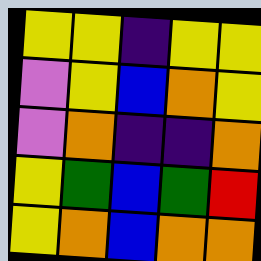[["yellow", "yellow", "indigo", "yellow", "yellow"], ["violet", "yellow", "blue", "orange", "yellow"], ["violet", "orange", "indigo", "indigo", "orange"], ["yellow", "green", "blue", "green", "red"], ["yellow", "orange", "blue", "orange", "orange"]]